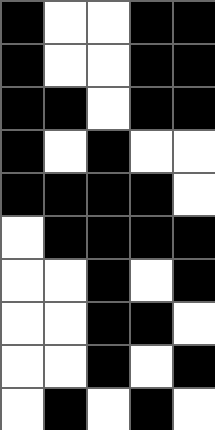[["black", "white", "white", "black", "black"], ["black", "white", "white", "black", "black"], ["black", "black", "white", "black", "black"], ["black", "white", "black", "white", "white"], ["black", "black", "black", "black", "white"], ["white", "black", "black", "black", "black"], ["white", "white", "black", "white", "black"], ["white", "white", "black", "black", "white"], ["white", "white", "black", "white", "black"], ["white", "black", "white", "black", "white"]]